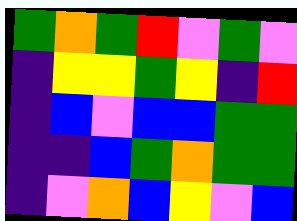[["green", "orange", "green", "red", "violet", "green", "violet"], ["indigo", "yellow", "yellow", "green", "yellow", "indigo", "red"], ["indigo", "blue", "violet", "blue", "blue", "green", "green"], ["indigo", "indigo", "blue", "green", "orange", "green", "green"], ["indigo", "violet", "orange", "blue", "yellow", "violet", "blue"]]